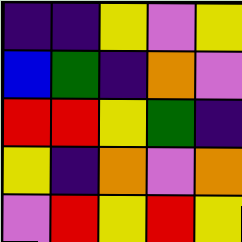[["indigo", "indigo", "yellow", "violet", "yellow"], ["blue", "green", "indigo", "orange", "violet"], ["red", "red", "yellow", "green", "indigo"], ["yellow", "indigo", "orange", "violet", "orange"], ["violet", "red", "yellow", "red", "yellow"]]